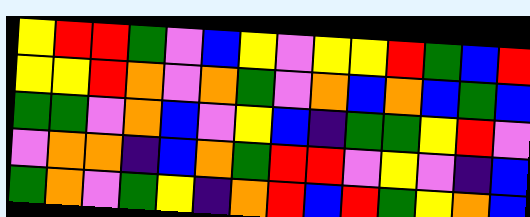[["yellow", "red", "red", "green", "violet", "blue", "yellow", "violet", "yellow", "yellow", "red", "green", "blue", "red"], ["yellow", "yellow", "red", "orange", "violet", "orange", "green", "violet", "orange", "blue", "orange", "blue", "green", "blue"], ["green", "green", "violet", "orange", "blue", "violet", "yellow", "blue", "indigo", "green", "green", "yellow", "red", "violet"], ["violet", "orange", "orange", "indigo", "blue", "orange", "green", "red", "red", "violet", "yellow", "violet", "indigo", "blue"], ["green", "orange", "violet", "green", "yellow", "indigo", "orange", "red", "blue", "red", "green", "yellow", "orange", "blue"]]